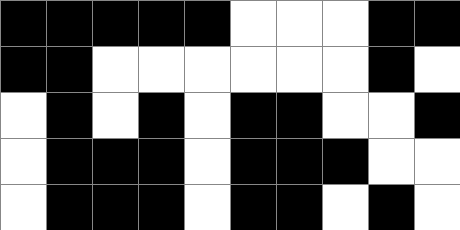[["black", "black", "black", "black", "black", "white", "white", "white", "black", "black"], ["black", "black", "white", "white", "white", "white", "white", "white", "black", "white"], ["white", "black", "white", "black", "white", "black", "black", "white", "white", "black"], ["white", "black", "black", "black", "white", "black", "black", "black", "white", "white"], ["white", "black", "black", "black", "white", "black", "black", "white", "black", "white"]]